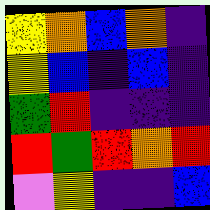[["yellow", "orange", "blue", "orange", "indigo"], ["yellow", "blue", "indigo", "blue", "indigo"], ["green", "red", "indigo", "indigo", "indigo"], ["red", "green", "red", "orange", "red"], ["violet", "yellow", "indigo", "indigo", "blue"]]